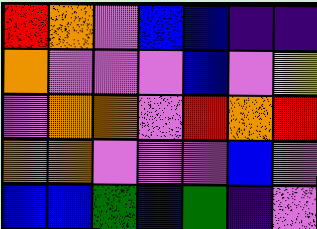[["red", "orange", "violet", "blue", "blue", "indigo", "indigo"], ["orange", "violet", "violet", "violet", "blue", "violet", "yellow"], ["violet", "orange", "orange", "violet", "red", "orange", "red"], ["orange", "orange", "violet", "violet", "violet", "blue", "violet"], ["blue", "blue", "green", "blue", "green", "indigo", "violet"]]